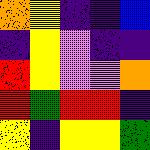[["orange", "yellow", "indigo", "indigo", "blue"], ["indigo", "yellow", "violet", "indigo", "indigo"], ["red", "yellow", "violet", "violet", "orange"], ["red", "green", "red", "red", "indigo"], ["yellow", "indigo", "yellow", "yellow", "green"]]